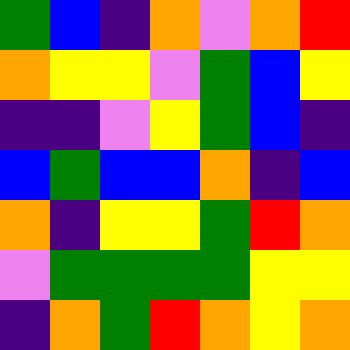[["green", "blue", "indigo", "orange", "violet", "orange", "red"], ["orange", "yellow", "yellow", "violet", "green", "blue", "yellow"], ["indigo", "indigo", "violet", "yellow", "green", "blue", "indigo"], ["blue", "green", "blue", "blue", "orange", "indigo", "blue"], ["orange", "indigo", "yellow", "yellow", "green", "red", "orange"], ["violet", "green", "green", "green", "green", "yellow", "yellow"], ["indigo", "orange", "green", "red", "orange", "yellow", "orange"]]